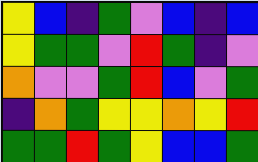[["yellow", "blue", "indigo", "green", "violet", "blue", "indigo", "blue"], ["yellow", "green", "green", "violet", "red", "green", "indigo", "violet"], ["orange", "violet", "violet", "green", "red", "blue", "violet", "green"], ["indigo", "orange", "green", "yellow", "yellow", "orange", "yellow", "red"], ["green", "green", "red", "green", "yellow", "blue", "blue", "green"]]